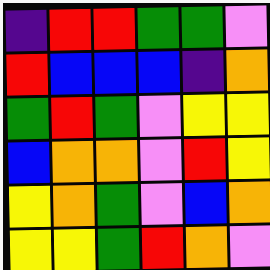[["indigo", "red", "red", "green", "green", "violet"], ["red", "blue", "blue", "blue", "indigo", "orange"], ["green", "red", "green", "violet", "yellow", "yellow"], ["blue", "orange", "orange", "violet", "red", "yellow"], ["yellow", "orange", "green", "violet", "blue", "orange"], ["yellow", "yellow", "green", "red", "orange", "violet"]]